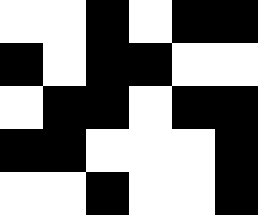[["white", "white", "black", "white", "black", "black"], ["black", "white", "black", "black", "white", "white"], ["white", "black", "black", "white", "black", "black"], ["black", "black", "white", "white", "white", "black"], ["white", "white", "black", "white", "white", "black"]]